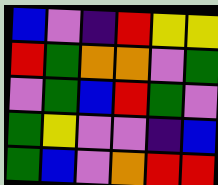[["blue", "violet", "indigo", "red", "yellow", "yellow"], ["red", "green", "orange", "orange", "violet", "green"], ["violet", "green", "blue", "red", "green", "violet"], ["green", "yellow", "violet", "violet", "indigo", "blue"], ["green", "blue", "violet", "orange", "red", "red"]]